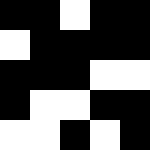[["black", "black", "white", "black", "black"], ["white", "black", "black", "black", "black"], ["black", "black", "black", "white", "white"], ["black", "white", "white", "black", "black"], ["white", "white", "black", "white", "black"]]